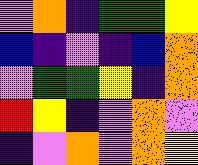[["violet", "orange", "indigo", "green", "green", "yellow"], ["blue", "indigo", "violet", "indigo", "blue", "orange"], ["violet", "green", "green", "yellow", "indigo", "orange"], ["red", "yellow", "indigo", "violet", "orange", "violet"], ["indigo", "violet", "orange", "violet", "orange", "yellow"]]